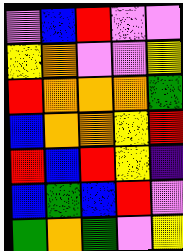[["violet", "blue", "red", "violet", "violet"], ["yellow", "orange", "violet", "violet", "yellow"], ["red", "orange", "orange", "orange", "green"], ["blue", "orange", "orange", "yellow", "red"], ["red", "blue", "red", "yellow", "indigo"], ["blue", "green", "blue", "red", "violet"], ["green", "orange", "green", "violet", "yellow"]]